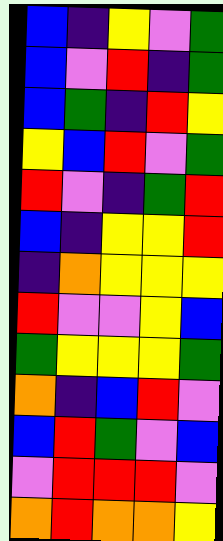[["blue", "indigo", "yellow", "violet", "green"], ["blue", "violet", "red", "indigo", "green"], ["blue", "green", "indigo", "red", "yellow"], ["yellow", "blue", "red", "violet", "green"], ["red", "violet", "indigo", "green", "red"], ["blue", "indigo", "yellow", "yellow", "red"], ["indigo", "orange", "yellow", "yellow", "yellow"], ["red", "violet", "violet", "yellow", "blue"], ["green", "yellow", "yellow", "yellow", "green"], ["orange", "indigo", "blue", "red", "violet"], ["blue", "red", "green", "violet", "blue"], ["violet", "red", "red", "red", "violet"], ["orange", "red", "orange", "orange", "yellow"]]